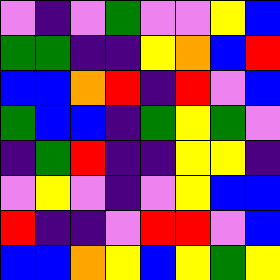[["violet", "indigo", "violet", "green", "violet", "violet", "yellow", "blue"], ["green", "green", "indigo", "indigo", "yellow", "orange", "blue", "red"], ["blue", "blue", "orange", "red", "indigo", "red", "violet", "blue"], ["green", "blue", "blue", "indigo", "green", "yellow", "green", "violet"], ["indigo", "green", "red", "indigo", "indigo", "yellow", "yellow", "indigo"], ["violet", "yellow", "violet", "indigo", "violet", "yellow", "blue", "blue"], ["red", "indigo", "indigo", "violet", "red", "red", "violet", "blue"], ["blue", "blue", "orange", "yellow", "blue", "yellow", "green", "yellow"]]